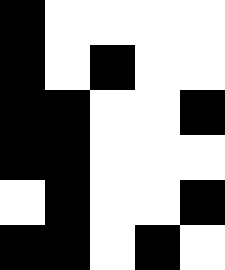[["black", "white", "white", "white", "white"], ["black", "white", "black", "white", "white"], ["black", "black", "white", "white", "black"], ["black", "black", "white", "white", "white"], ["white", "black", "white", "white", "black"], ["black", "black", "white", "black", "white"]]